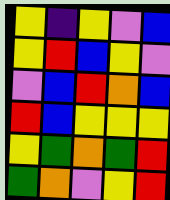[["yellow", "indigo", "yellow", "violet", "blue"], ["yellow", "red", "blue", "yellow", "violet"], ["violet", "blue", "red", "orange", "blue"], ["red", "blue", "yellow", "yellow", "yellow"], ["yellow", "green", "orange", "green", "red"], ["green", "orange", "violet", "yellow", "red"]]